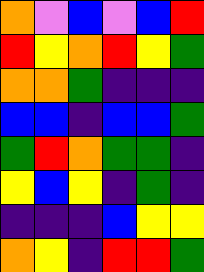[["orange", "violet", "blue", "violet", "blue", "red"], ["red", "yellow", "orange", "red", "yellow", "green"], ["orange", "orange", "green", "indigo", "indigo", "indigo"], ["blue", "blue", "indigo", "blue", "blue", "green"], ["green", "red", "orange", "green", "green", "indigo"], ["yellow", "blue", "yellow", "indigo", "green", "indigo"], ["indigo", "indigo", "indigo", "blue", "yellow", "yellow"], ["orange", "yellow", "indigo", "red", "red", "green"]]